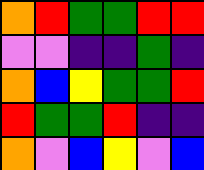[["orange", "red", "green", "green", "red", "red"], ["violet", "violet", "indigo", "indigo", "green", "indigo"], ["orange", "blue", "yellow", "green", "green", "red"], ["red", "green", "green", "red", "indigo", "indigo"], ["orange", "violet", "blue", "yellow", "violet", "blue"]]